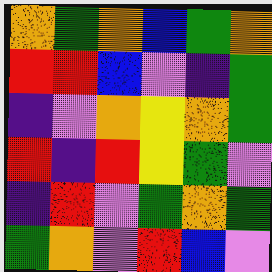[["orange", "green", "orange", "blue", "green", "orange"], ["red", "red", "blue", "violet", "indigo", "green"], ["indigo", "violet", "orange", "yellow", "orange", "green"], ["red", "indigo", "red", "yellow", "green", "violet"], ["indigo", "red", "violet", "green", "orange", "green"], ["green", "orange", "violet", "red", "blue", "violet"]]